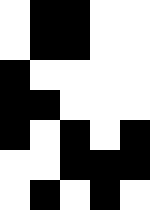[["white", "black", "black", "white", "white"], ["white", "black", "black", "white", "white"], ["black", "white", "white", "white", "white"], ["black", "black", "white", "white", "white"], ["black", "white", "black", "white", "black"], ["white", "white", "black", "black", "black"], ["white", "black", "white", "black", "white"]]